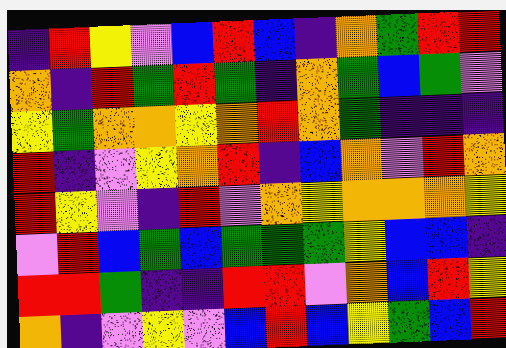[["indigo", "red", "yellow", "violet", "blue", "red", "blue", "indigo", "orange", "green", "red", "red"], ["orange", "indigo", "red", "green", "red", "green", "indigo", "orange", "green", "blue", "green", "violet"], ["yellow", "green", "orange", "orange", "yellow", "orange", "red", "orange", "green", "indigo", "indigo", "indigo"], ["red", "indigo", "violet", "yellow", "orange", "red", "indigo", "blue", "orange", "violet", "red", "orange"], ["red", "yellow", "violet", "indigo", "red", "violet", "orange", "yellow", "orange", "orange", "orange", "yellow"], ["violet", "red", "blue", "green", "blue", "green", "green", "green", "yellow", "blue", "blue", "indigo"], ["red", "red", "green", "indigo", "indigo", "red", "red", "violet", "orange", "blue", "red", "yellow"], ["orange", "indigo", "violet", "yellow", "violet", "blue", "red", "blue", "yellow", "green", "blue", "red"]]